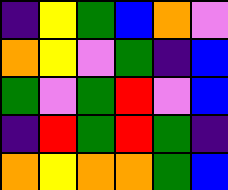[["indigo", "yellow", "green", "blue", "orange", "violet"], ["orange", "yellow", "violet", "green", "indigo", "blue"], ["green", "violet", "green", "red", "violet", "blue"], ["indigo", "red", "green", "red", "green", "indigo"], ["orange", "yellow", "orange", "orange", "green", "blue"]]